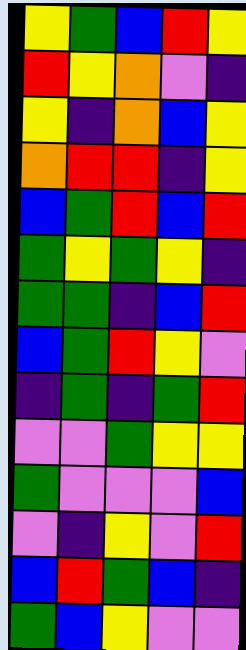[["yellow", "green", "blue", "red", "yellow"], ["red", "yellow", "orange", "violet", "indigo"], ["yellow", "indigo", "orange", "blue", "yellow"], ["orange", "red", "red", "indigo", "yellow"], ["blue", "green", "red", "blue", "red"], ["green", "yellow", "green", "yellow", "indigo"], ["green", "green", "indigo", "blue", "red"], ["blue", "green", "red", "yellow", "violet"], ["indigo", "green", "indigo", "green", "red"], ["violet", "violet", "green", "yellow", "yellow"], ["green", "violet", "violet", "violet", "blue"], ["violet", "indigo", "yellow", "violet", "red"], ["blue", "red", "green", "blue", "indigo"], ["green", "blue", "yellow", "violet", "violet"]]